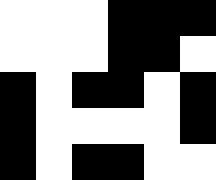[["white", "white", "white", "black", "black", "black"], ["white", "white", "white", "black", "black", "white"], ["black", "white", "black", "black", "white", "black"], ["black", "white", "white", "white", "white", "black"], ["black", "white", "black", "black", "white", "white"]]